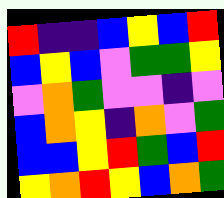[["red", "indigo", "indigo", "blue", "yellow", "blue", "red"], ["blue", "yellow", "blue", "violet", "green", "green", "yellow"], ["violet", "orange", "green", "violet", "violet", "indigo", "violet"], ["blue", "orange", "yellow", "indigo", "orange", "violet", "green"], ["blue", "blue", "yellow", "red", "green", "blue", "red"], ["yellow", "orange", "red", "yellow", "blue", "orange", "green"]]